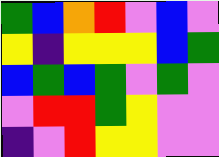[["green", "blue", "orange", "red", "violet", "blue", "violet"], ["yellow", "indigo", "yellow", "yellow", "yellow", "blue", "green"], ["blue", "green", "blue", "green", "violet", "green", "violet"], ["violet", "red", "red", "green", "yellow", "violet", "violet"], ["indigo", "violet", "red", "yellow", "yellow", "violet", "violet"]]